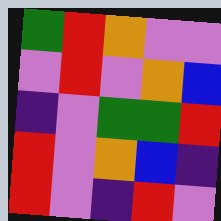[["green", "red", "orange", "violet", "violet"], ["violet", "red", "violet", "orange", "blue"], ["indigo", "violet", "green", "green", "red"], ["red", "violet", "orange", "blue", "indigo"], ["red", "violet", "indigo", "red", "violet"]]